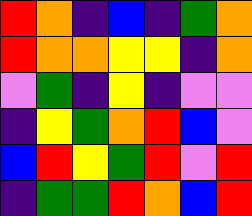[["red", "orange", "indigo", "blue", "indigo", "green", "orange"], ["red", "orange", "orange", "yellow", "yellow", "indigo", "orange"], ["violet", "green", "indigo", "yellow", "indigo", "violet", "violet"], ["indigo", "yellow", "green", "orange", "red", "blue", "violet"], ["blue", "red", "yellow", "green", "red", "violet", "red"], ["indigo", "green", "green", "red", "orange", "blue", "red"]]